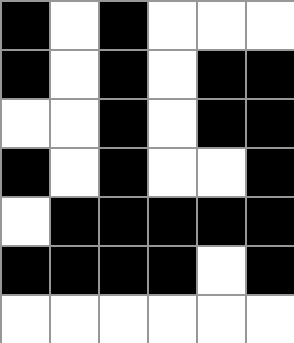[["black", "white", "black", "white", "white", "white"], ["black", "white", "black", "white", "black", "black"], ["white", "white", "black", "white", "black", "black"], ["black", "white", "black", "white", "white", "black"], ["white", "black", "black", "black", "black", "black"], ["black", "black", "black", "black", "white", "black"], ["white", "white", "white", "white", "white", "white"]]